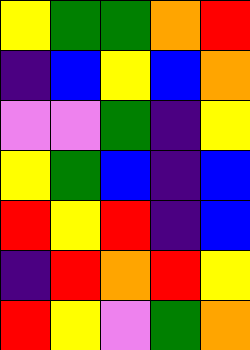[["yellow", "green", "green", "orange", "red"], ["indigo", "blue", "yellow", "blue", "orange"], ["violet", "violet", "green", "indigo", "yellow"], ["yellow", "green", "blue", "indigo", "blue"], ["red", "yellow", "red", "indigo", "blue"], ["indigo", "red", "orange", "red", "yellow"], ["red", "yellow", "violet", "green", "orange"]]